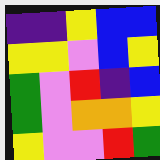[["indigo", "indigo", "yellow", "blue", "blue"], ["yellow", "yellow", "violet", "blue", "yellow"], ["green", "violet", "red", "indigo", "blue"], ["green", "violet", "orange", "orange", "yellow"], ["yellow", "violet", "violet", "red", "green"]]